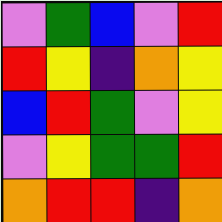[["violet", "green", "blue", "violet", "red"], ["red", "yellow", "indigo", "orange", "yellow"], ["blue", "red", "green", "violet", "yellow"], ["violet", "yellow", "green", "green", "red"], ["orange", "red", "red", "indigo", "orange"]]